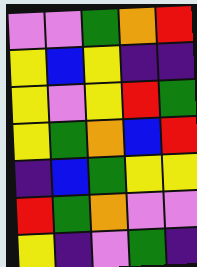[["violet", "violet", "green", "orange", "red"], ["yellow", "blue", "yellow", "indigo", "indigo"], ["yellow", "violet", "yellow", "red", "green"], ["yellow", "green", "orange", "blue", "red"], ["indigo", "blue", "green", "yellow", "yellow"], ["red", "green", "orange", "violet", "violet"], ["yellow", "indigo", "violet", "green", "indigo"]]